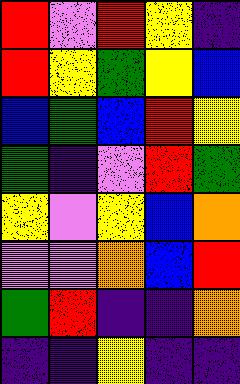[["red", "violet", "red", "yellow", "indigo"], ["red", "yellow", "green", "yellow", "blue"], ["blue", "green", "blue", "red", "yellow"], ["green", "indigo", "violet", "red", "green"], ["yellow", "violet", "yellow", "blue", "orange"], ["violet", "violet", "orange", "blue", "red"], ["green", "red", "indigo", "indigo", "orange"], ["indigo", "indigo", "yellow", "indigo", "indigo"]]